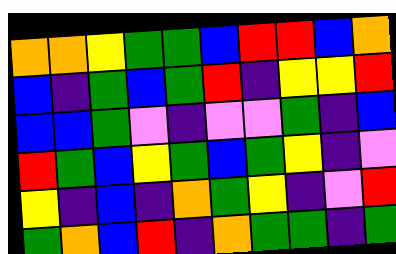[["orange", "orange", "yellow", "green", "green", "blue", "red", "red", "blue", "orange"], ["blue", "indigo", "green", "blue", "green", "red", "indigo", "yellow", "yellow", "red"], ["blue", "blue", "green", "violet", "indigo", "violet", "violet", "green", "indigo", "blue"], ["red", "green", "blue", "yellow", "green", "blue", "green", "yellow", "indigo", "violet"], ["yellow", "indigo", "blue", "indigo", "orange", "green", "yellow", "indigo", "violet", "red"], ["green", "orange", "blue", "red", "indigo", "orange", "green", "green", "indigo", "green"]]